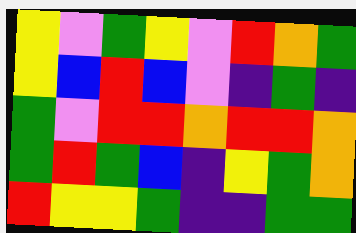[["yellow", "violet", "green", "yellow", "violet", "red", "orange", "green"], ["yellow", "blue", "red", "blue", "violet", "indigo", "green", "indigo"], ["green", "violet", "red", "red", "orange", "red", "red", "orange"], ["green", "red", "green", "blue", "indigo", "yellow", "green", "orange"], ["red", "yellow", "yellow", "green", "indigo", "indigo", "green", "green"]]